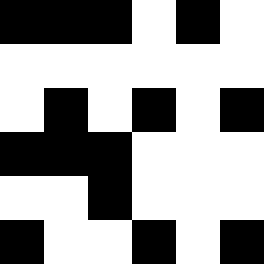[["black", "black", "black", "white", "black", "white"], ["white", "white", "white", "white", "white", "white"], ["white", "black", "white", "black", "white", "black"], ["black", "black", "black", "white", "white", "white"], ["white", "white", "black", "white", "white", "white"], ["black", "white", "white", "black", "white", "black"]]